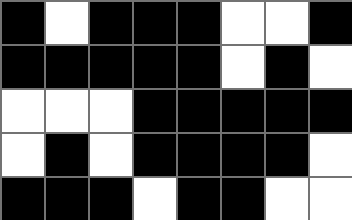[["black", "white", "black", "black", "black", "white", "white", "black"], ["black", "black", "black", "black", "black", "white", "black", "white"], ["white", "white", "white", "black", "black", "black", "black", "black"], ["white", "black", "white", "black", "black", "black", "black", "white"], ["black", "black", "black", "white", "black", "black", "white", "white"]]